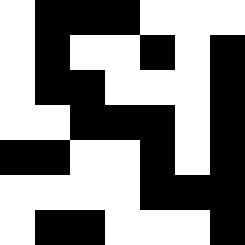[["white", "black", "black", "black", "white", "white", "white"], ["white", "black", "white", "white", "black", "white", "black"], ["white", "black", "black", "white", "white", "white", "black"], ["white", "white", "black", "black", "black", "white", "black"], ["black", "black", "white", "white", "black", "white", "black"], ["white", "white", "white", "white", "black", "black", "black"], ["white", "black", "black", "white", "white", "white", "black"]]